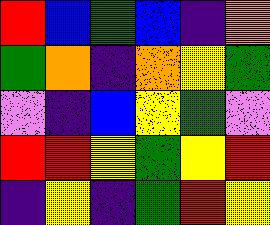[["red", "blue", "green", "blue", "indigo", "orange"], ["green", "orange", "indigo", "orange", "yellow", "green"], ["violet", "indigo", "blue", "yellow", "green", "violet"], ["red", "red", "yellow", "green", "yellow", "red"], ["indigo", "yellow", "indigo", "green", "red", "yellow"]]